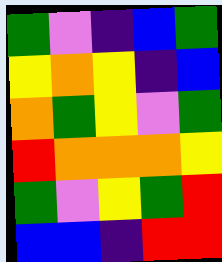[["green", "violet", "indigo", "blue", "green"], ["yellow", "orange", "yellow", "indigo", "blue"], ["orange", "green", "yellow", "violet", "green"], ["red", "orange", "orange", "orange", "yellow"], ["green", "violet", "yellow", "green", "red"], ["blue", "blue", "indigo", "red", "red"]]